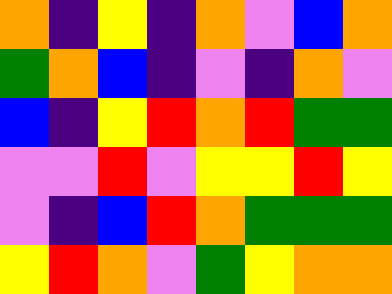[["orange", "indigo", "yellow", "indigo", "orange", "violet", "blue", "orange"], ["green", "orange", "blue", "indigo", "violet", "indigo", "orange", "violet"], ["blue", "indigo", "yellow", "red", "orange", "red", "green", "green"], ["violet", "violet", "red", "violet", "yellow", "yellow", "red", "yellow"], ["violet", "indigo", "blue", "red", "orange", "green", "green", "green"], ["yellow", "red", "orange", "violet", "green", "yellow", "orange", "orange"]]